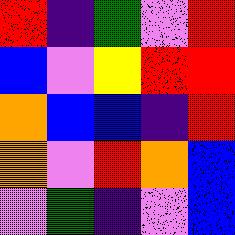[["red", "indigo", "green", "violet", "red"], ["blue", "violet", "yellow", "red", "red"], ["orange", "blue", "blue", "indigo", "red"], ["orange", "violet", "red", "orange", "blue"], ["violet", "green", "indigo", "violet", "blue"]]